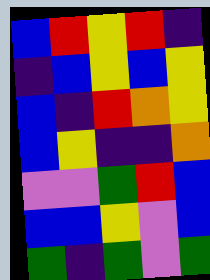[["blue", "red", "yellow", "red", "indigo"], ["indigo", "blue", "yellow", "blue", "yellow"], ["blue", "indigo", "red", "orange", "yellow"], ["blue", "yellow", "indigo", "indigo", "orange"], ["violet", "violet", "green", "red", "blue"], ["blue", "blue", "yellow", "violet", "blue"], ["green", "indigo", "green", "violet", "green"]]